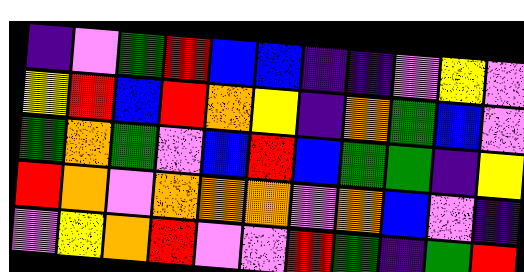[["indigo", "violet", "green", "red", "blue", "blue", "indigo", "indigo", "violet", "yellow", "violet"], ["yellow", "red", "blue", "red", "orange", "yellow", "indigo", "orange", "green", "blue", "violet"], ["green", "orange", "green", "violet", "blue", "red", "blue", "green", "green", "indigo", "yellow"], ["red", "orange", "violet", "orange", "orange", "orange", "violet", "orange", "blue", "violet", "indigo"], ["violet", "yellow", "orange", "red", "violet", "violet", "red", "green", "indigo", "green", "red"]]